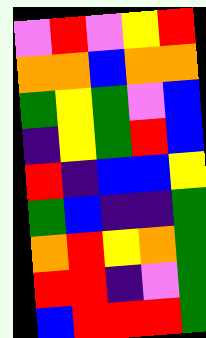[["violet", "red", "violet", "yellow", "red"], ["orange", "orange", "blue", "orange", "orange"], ["green", "yellow", "green", "violet", "blue"], ["indigo", "yellow", "green", "red", "blue"], ["red", "indigo", "blue", "blue", "yellow"], ["green", "blue", "indigo", "indigo", "green"], ["orange", "red", "yellow", "orange", "green"], ["red", "red", "indigo", "violet", "green"], ["blue", "red", "red", "red", "green"]]